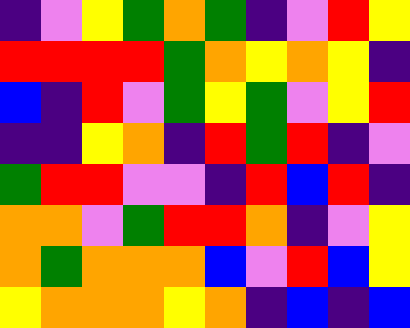[["indigo", "violet", "yellow", "green", "orange", "green", "indigo", "violet", "red", "yellow"], ["red", "red", "red", "red", "green", "orange", "yellow", "orange", "yellow", "indigo"], ["blue", "indigo", "red", "violet", "green", "yellow", "green", "violet", "yellow", "red"], ["indigo", "indigo", "yellow", "orange", "indigo", "red", "green", "red", "indigo", "violet"], ["green", "red", "red", "violet", "violet", "indigo", "red", "blue", "red", "indigo"], ["orange", "orange", "violet", "green", "red", "red", "orange", "indigo", "violet", "yellow"], ["orange", "green", "orange", "orange", "orange", "blue", "violet", "red", "blue", "yellow"], ["yellow", "orange", "orange", "orange", "yellow", "orange", "indigo", "blue", "indigo", "blue"]]